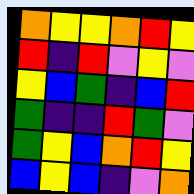[["orange", "yellow", "yellow", "orange", "red", "yellow"], ["red", "indigo", "red", "violet", "yellow", "violet"], ["yellow", "blue", "green", "indigo", "blue", "red"], ["green", "indigo", "indigo", "red", "green", "violet"], ["green", "yellow", "blue", "orange", "red", "yellow"], ["blue", "yellow", "blue", "indigo", "violet", "orange"]]